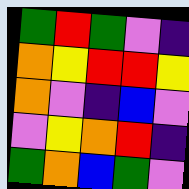[["green", "red", "green", "violet", "indigo"], ["orange", "yellow", "red", "red", "yellow"], ["orange", "violet", "indigo", "blue", "violet"], ["violet", "yellow", "orange", "red", "indigo"], ["green", "orange", "blue", "green", "violet"]]